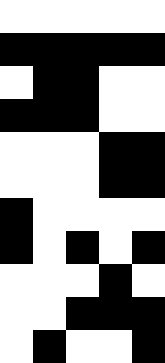[["white", "white", "white", "white", "white"], ["black", "black", "black", "black", "black"], ["white", "black", "black", "white", "white"], ["black", "black", "black", "white", "white"], ["white", "white", "white", "black", "black"], ["white", "white", "white", "black", "black"], ["black", "white", "white", "white", "white"], ["black", "white", "black", "white", "black"], ["white", "white", "white", "black", "white"], ["white", "white", "black", "black", "black"], ["white", "black", "white", "white", "black"]]